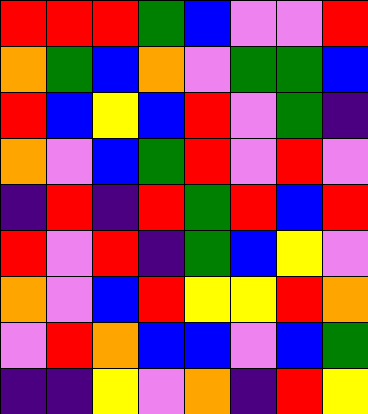[["red", "red", "red", "green", "blue", "violet", "violet", "red"], ["orange", "green", "blue", "orange", "violet", "green", "green", "blue"], ["red", "blue", "yellow", "blue", "red", "violet", "green", "indigo"], ["orange", "violet", "blue", "green", "red", "violet", "red", "violet"], ["indigo", "red", "indigo", "red", "green", "red", "blue", "red"], ["red", "violet", "red", "indigo", "green", "blue", "yellow", "violet"], ["orange", "violet", "blue", "red", "yellow", "yellow", "red", "orange"], ["violet", "red", "orange", "blue", "blue", "violet", "blue", "green"], ["indigo", "indigo", "yellow", "violet", "orange", "indigo", "red", "yellow"]]